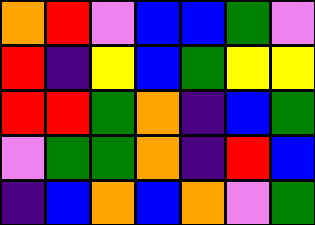[["orange", "red", "violet", "blue", "blue", "green", "violet"], ["red", "indigo", "yellow", "blue", "green", "yellow", "yellow"], ["red", "red", "green", "orange", "indigo", "blue", "green"], ["violet", "green", "green", "orange", "indigo", "red", "blue"], ["indigo", "blue", "orange", "blue", "orange", "violet", "green"]]